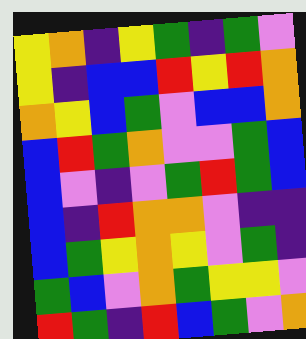[["yellow", "orange", "indigo", "yellow", "green", "indigo", "green", "violet"], ["yellow", "indigo", "blue", "blue", "red", "yellow", "red", "orange"], ["orange", "yellow", "blue", "green", "violet", "blue", "blue", "orange"], ["blue", "red", "green", "orange", "violet", "violet", "green", "blue"], ["blue", "violet", "indigo", "violet", "green", "red", "green", "blue"], ["blue", "indigo", "red", "orange", "orange", "violet", "indigo", "indigo"], ["blue", "green", "yellow", "orange", "yellow", "violet", "green", "indigo"], ["green", "blue", "violet", "orange", "green", "yellow", "yellow", "violet"], ["red", "green", "indigo", "red", "blue", "green", "violet", "orange"]]